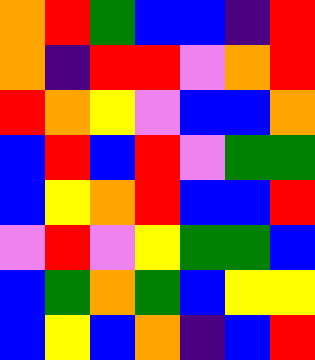[["orange", "red", "green", "blue", "blue", "indigo", "red"], ["orange", "indigo", "red", "red", "violet", "orange", "red"], ["red", "orange", "yellow", "violet", "blue", "blue", "orange"], ["blue", "red", "blue", "red", "violet", "green", "green"], ["blue", "yellow", "orange", "red", "blue", "blue", "red"], ["violet", "red", "violet", "yellow", "green", "green", "blue"], ["blue", "green", "orange", "green", "blue", "yellow", "yellow"], ["blue", "yellow", "blue", "orange", "indigo", "blue", "red"]]